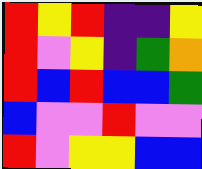[["red", "yellow", "red", "indigo", "indigo", "yellow"], ["red", "violet", "yellow", "indigo", "green", "orange"], ["red", "blue", "red", "blue", "blue", "green"], ["blue", "violet", "violet", "red", "violet", "violet"], ["red", "violet", "yellow", "yellow", "blue", "blue"]]